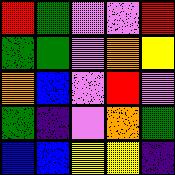[["red", "green", "violet", "violet", "red"], ["green", "green", "violet", "orange", "yellow"], ["orange", "blue", "violet", "red", "violet"], ["green", "indigo", "violet", "orange", "green"], ["blue", "blue", "yellow", "yellow", "indigo"]]